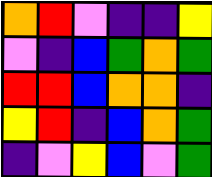[["orange", "red", "violet", "indigo", "indigo", "yellow"], ["violet", "indigo", "blue", "green", "orange", "green"], ["red", "red", "blue", "orange", "orange", "indigo"], ["yellow", "red", "indigo", "blue", "orange", "green"], ["indigo", "violet", "yellow", "blue", "violet", "green"]]